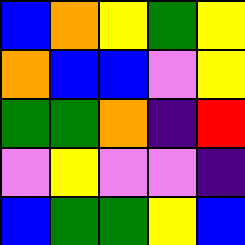[["blue", "orange", "yellow", "green", "yellow"], ["orange", "blue", "blue", "violet", "yellow"], ["green", "green", "orange", "indigo", "red"], ["violet", "yellow", "violet", "violet", "indigo"], ["blue", "green", "green", "yellow", "blue"]]